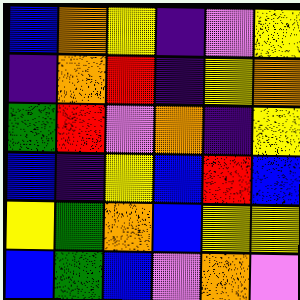[["blue", "orange", "yellow", "indigo", "violet", "yellow"], ["indigo", "orange", "red", "indigo", "yellow", "orange"], ["green", "red", "violet", "orange", "indigo", "yellow"], ["blue", "indigo", "yellow", "blue", "red", "blue"], ["yellow", "green", "orange", "blue", "yellow", "yellow"], ["blue", "green", "blue", "violet", "orange", "violet"]]